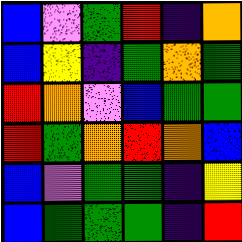[["blue", "violet", "green", "red", "indigo", "orange"], ["blue", "yellow", "indigo", "green", "orange", "green"], ["red", "orange", "violet", "blue", "green", "green"], ["red", "green", "orange", "red", "orange", "blue"], ["blue", "violet", "green", "green", "indigo", "yellow"], ["blue", "green", "green", "green", "indigo", "red"]]